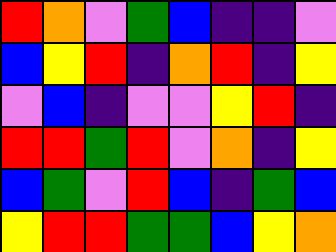[["red", "orange", "violet", "green", "blue", "indigo", "indigo", "violet"], ["blue", "yellow", "red", "indigo", "orange", "red", "indigo", "yellow"], ["violet", "blue", "indigo", "violet", "violet", "yellow", "red", "indigo"], ["red", "red", "green", "red", "violet", "orange", "indigo", "yellow"], ["blue", "green", "violet", "red", "blue", "indigo", "green", "blue"], ["yellow", "red", "red", "green", "green", "blue", "yellow", "orange"]]